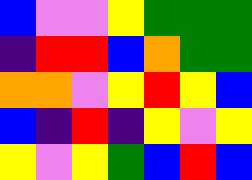[["blue", "violet", "violet", "yellow", "green", "green", "green"], ["indigo", "red", "red", "blue", "orange", "green", "green"], ["orange", "orange", "violet", "yellow", "red", "yellow", "blue"], ["blue", "indigo", "red", "indigo", "yellow", "violet", "yellow"], ["yellow", "violet", "yellow", "green", "blue", "red", "blue"]]